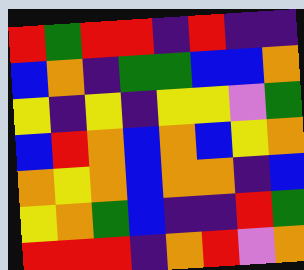[["red", "green", "red", "red", "indigo", "red", "indigo", "indigo"], ["blue", "orange", "indigo", "green", "green", "blue", "blue", "orange"], ["yellow", "indigo", "yellow", "indigo", "yellow", "yellow", "violet", "green"], ["blue", "red", "orange", "blue", "orange", "blue", "yellow", "orange"], ["orange", "yellow", "orange", "blue", "orange", "orange", "indigo", "blue"], ["yellow", "orange", "green", "blue", "indigo", "indigo", "red", "green"], ["red", "red", "red", "indigo", "orange", "red", "violet", "orange"]]